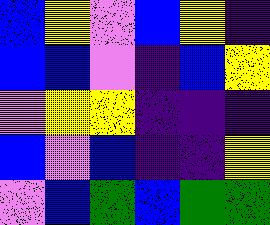[["blue", "yellow", "violet", "blue", "yellow", "indigo"], ["blue", "blue", "violet", "indigo", "blue", "yellow"], ["violet", "yellow", "yellow", "indigo", "indigo", "indigo"], ["blue", "violet", "blue", "indigo", "indigo", "yellow"], ["violet", "blue", "green", "blue", "green", "green"]]